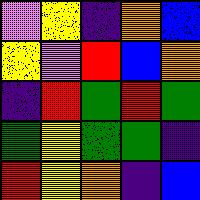[["violet", "yellow", "indigo", "orange", "blue"], ["yellow", "violet", "red", "blue", "orange"], ["indigo", "red", "green", "red", "green"], ["green", "yellow", "green", "green", "indigo"], ["red", "yellow", "orange", "indigo", "blue"]]